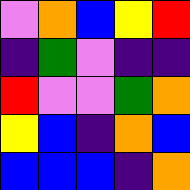[["violet", "orange", "blue", "yellow", "red"], ["indigo", "green", "violet", "indigo", "indigo"], ["red", "violet", "violet", "green", "orange"], ["yellow", "blue", "indigo", "orange", "blue"], ["blue", "blue", "blue", "indigo", "orange"]]